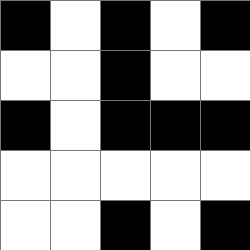[["black", "white", "black", "white", "black"], ["white", "white", "black", "white", "white"], ["black", "white", "black", "black", "black"], ["white", "white", "white", "white", "white"], ["white", "white", "black", "white", "black"]]